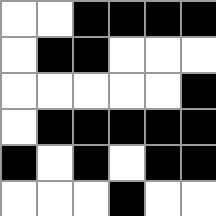[["white", "white", "black", "black", "black", "black"], ["white", "black", "black", "white", "white", "white"], ["white", "white", "white", "white", "white", "black"], ["white", "black", "black", "black", "black", "black"], ["black", "white", "black", "white", "black", "black"], ["white", "white", "white", "black", "white", "white"]]